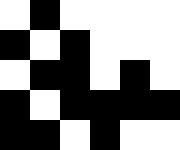[["white", "black", "white", "white", "white", "white"], ["black", "white", "black", "white", "white", "white"], ["white", "black", "black", "white", "black", "white"], ["black", "white", "black", "black", "black", "black"], ["black", "black", "white", "black", "white", "white"]]